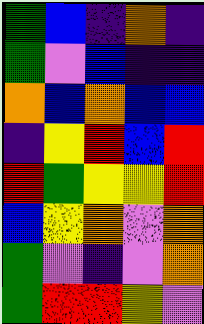[["green", "blue", "indigo", "orange", "indigo"], ["green", "violet", "blue", "indigo", "indigo"], ["orange", "blue", "orange", "blue", "blue"], ["indigo", "yellow", "red", "blue", "red"], ["red", "green", "yellow", "yellow", "red"], ["blue", "yellow", "orange", "violet", "orange"], ["green", "violet", "indigo", "violet", "orange"], ["green", "red", "red", "yellow", "violet"]]